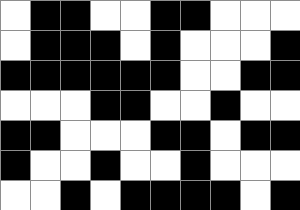[["white", "black", "black", "white", "white", "black", "black", "white", "white", "white"], ["white", "black", "black", "black", "white", "black", "white", "white", "white", "black"], ["black", "black", "black", "black", "black", "black", "white", "white", "black", "black"], ["white", "white", "white", "black", "black", "white", "white", "black", "white", "white"], ["black", "black", "white", "white", "white", "black", "black", "white", "black", "black"], ["black", "white", "white", "black", "white", "white", "black", "white", "white", "white"], ["white", "white", "black", "white", "black", "black", "black", "black", "white", "black"]]